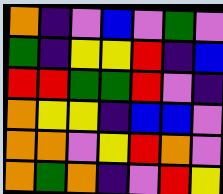[["orange", "indigo", "violet", "blue", "violet", "green", "violet"], ["green", "indigo", "yellow", "yellow", "red", "indigo", "blue"], ["red", "red", "green", "green", "red", "violet", "indigo"], ["orange", "yellow", "yellow", "indigo", "blue", "blue", "violet"], ["orange", "orange", "violet", "yellow", "red", "orange", "violet"], ["orange", "green", "orange", "indigo", "violet", "red", "yellow"]]